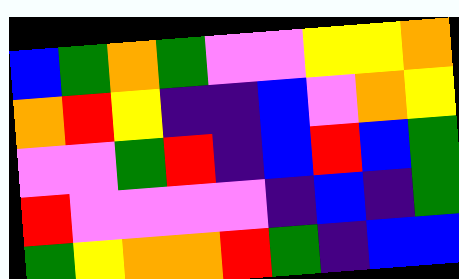[["blue", "green", "orange", "green", "violet", "violet", "yellow", "yellow", "orange"], ["orange", "red", "yellow", "indigo", "indigo", "blue", "violet", "orange", "yellow"], ["violet", "violet", "green", "red", "indigo", "blue", "red", "blue", "green"], ["red", "violet", "violet", "violet", "violet", "indigo", "blue", "indigo", "green"], ["green", "yellow", "orange", "orange", "red", "green", "indigo", "blue", "blue"]]